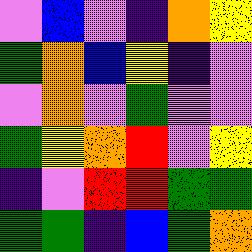[["violet", "blue", "violet", "indigo", "orange", "yellow"], ["green", "orange", "blue", "yellow", "indigo", "violet"], ["violet", "orange", "violet", "green", "violet", "violet"], ["green", "yellow", "orange", "red", "violet", "yellow"], ["indigo", "violet", "red", "red", "green", "green"], ["green", "green", "indigo", "blue", "green", "orange"]]